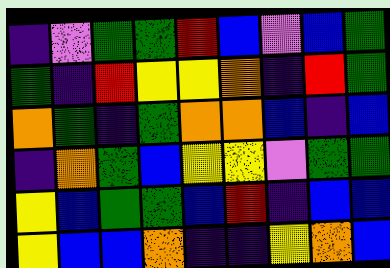[["indigo", "violet", "green", "green", "red", "blue", "violet", "blue", "green"], ["green", "indigo", "red", "yellow", "yellow", "orange", "indigo", "red", "green"], ["orange", "green", "indigo", "green", "orange", "orange", "blue", "indigo", "blue"], ["indigo", "orange", "green", "blue", "yellow", "yellow", "violet", "green", "green"], ["yellow", "blue", "green", "green", "blue", "red", "indigo", "blue", "blue"], ["yellow", "blue", "blue", "orange", "indigo", "indigo", "yellow", "orange", "blue"]]